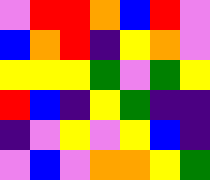[["violet", "red", "red", "orange", "blue", "red", "violet"], ["blue", "orange", "red", "indigo", "yellow", "orange", "violet"], ["yellow", "yellow", "yellow", "green", "violet", "green", "yellow"], ["red", "blue", "indigo", "yellow", "green", "indigo", "indigo"], ["indigo", "violet", "yellow", "violet", "yellow", "blue", "indigo"], ["violet", "blue", "violet", "orange", "orange", "yellow", "green"]]